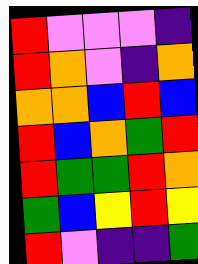[["red", "violet", "violet", "violet", "indigo"], ["red", "orange", "violet", "indigo", "orange"], ["orange", "orange", "blue", "red", "blue"], ["red", "blue", "orange", "green", "red"], ["red", "green", "green", "red", "orange"], ["green", "blue", "yellow", "red", "yellow"], ["red", "violet", "indigo", "indigo", "green"]]